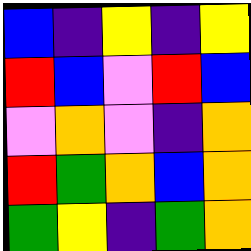[["blue", "indigo", "yellow", "indigo", "yellow"], ["red", "blue", "violet", "red", "blue"], ["violet", "orange", "violet", "indigo", "orange"], ["red", "green", "orange", "blue", "orange"], ["green", "yellow", "indigo", "green", "orange"]]